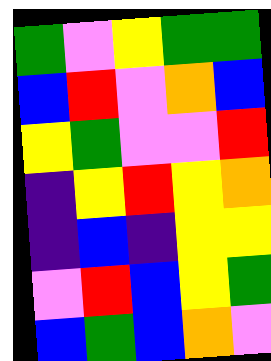[["green", "violet", "yellow", "green", "green"], ["blue", "red", "violet", "orange", "blue"], ["yellow", "green", "violet", "violet", "red"], ["indigo", "yellow", "red", "yellow", "orange"], ["indigo", "blue", "indigo", "yellow", "yellow"], ["violet", "red", "blue", "yellow", "green"], ["blue", "green", "blue", "orange", "violet"]]